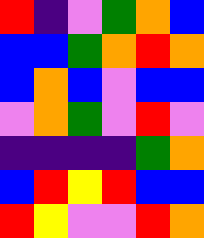[["red", "indigo", "violet", "green", "orange", "blue"], ["blue", "blue", "green", "orange", "red", "orange"], ["blue", "orange", "blue", "violet", "blue", "blue"], ["violet", "orange", "green", "violet", "red", "violet"], ["indigo", "indigo", "indigo", "indigo", "green", "orange"], ["blue", "red", "yellow", "red", "blue", "blue"], ["red", "yellow", "violet", "violet", "red", "orange"]]